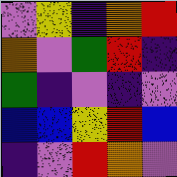[["violet", "yellow", "indigo", "orange", "red"], ["orange", "violet", "green", "red", "indigo"], ["green", "indigo", "violet", "indigo", "violet"], ["blue", "blue", "yellow", "red", "blue"], ["indigo", "violet", "red", "orange", "violet"]]